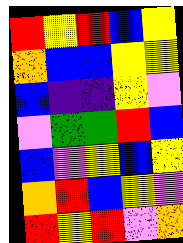[["red", "yellow", "red", "blue", "yellow"], ["orange", "blue", "blue", "yellow", "yellow"], ["blue", "indigo", "indigo", "yellow", "violet"], ["violet", "green", "green", "red", "blue"], ["blue", "violet", "yellow", "blue", "yellow"], ["orange", "red", "blue", "yellow", "violet"], ["red", "yellow", "red", "violet", "orange"]]